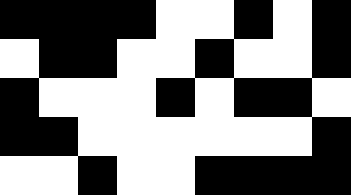[["black", "black", "black", "black", "white", "white", "black", "white", "black"], ["white", "black", "black", "white", "white", "black", "white", "white", "black"], ["black", "white", "white", "white", "black", "white", "black", "black", "white"], ["black", "black", "white", "white", "white", "white", "white", "white", "black"], ["white", "white", "black", "white", "white", "black", "black", "black", "black"]]